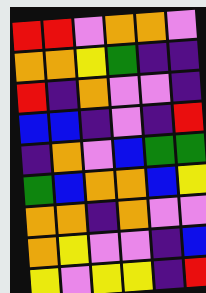[["red", "red", "violet", "orange", "orange", "violet"], ["orange", "orange", "yellow", "green", "indigo", "indigo"], ["red", "indigo", "orange", "violet", "violet", "indigo"], ["blue", "blue", "indigo", "violet", "indigo", "red"], ["indigo", "orange", "violet", "blue", "green", "green"], ["green", "blue", "orange", "orange", "blue", "yellow"], ["orange", "orange", "indigo", "orange", "violet", "violet"], ["orange", "yellow", "violet", "violet", "indigo", "blue"], ["yellow", "violet", "yellow", "yellow", "indigo", "red"]]